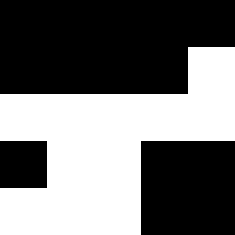[["black", "black", "black", "black", "black"], ["black", "black", "black", "black", "white"], ["white", "white", "white", "white", "white"], ["black", "white", "white", "black", "black"], ["white", "white", "white", "black", "black"]]